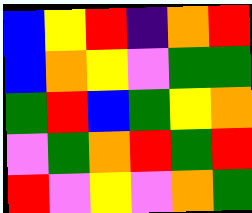[["blue", "yellow", "red", "indigo", "orange", "red"], ["blue", "orange", "yellow", "violet", "green", "green"], ["green", "red", "blue", "green", "yellow", "orange"], ["violet", "green", "orange", "red", "green", "red"], ["red", "violet", "yellow", "violet", "orange", "green"]]